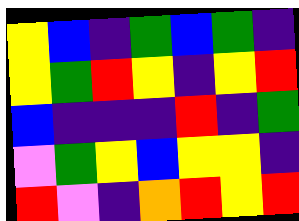[["yellow", "blue", "indigo", "green", "blue", "green", "indigo"], ["yellow", "green", "red", "yellow", "indigo", "yellow", "red"], ["blue", "indigo", "indigo", "indigo", "red", "indigo", "green"], ["violet", "green", "yellow", "blue", "yellow", "yellow", "indigo"], ["red", "violet", "indigo", "orange", "red", "yellow", "red"]]